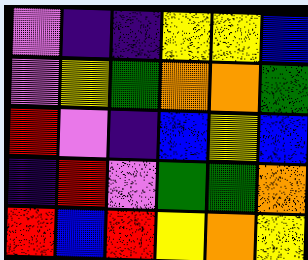[["violet", "indigo", "indigo", "yellow", "yellow", "blue"], ["violet", "yellow", "green", "orange", "orange", "green"], ["red", "violet", "indigo", "blue", "yellow", "blue"], ["indigo", "red", "violet", "green", "green", "orange"], ["red", "blue", "red", "yellow", "orange", "yellow"]]